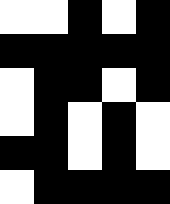[["white", "white", "black", "white", "black"], ["black", "black", "black", "black", "black"], ["white", "black", "black", "white", "black"], ["white", "black", "white", "black", "white"], ["black", "black", "white", "black", "white"], ["white", "black", "black", "black", "black"]]